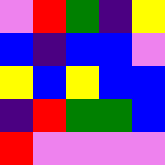[["violet", "red", "green", "indigo", "yellow"], ["blue", "indigo", "blue", "blue", "violet"], ["yellow", "blue", "yellow", "blue", "blue"], ["indigo", "red", "green", "green", "blue"], ["red", "violet", "violet", "violet", "violet"]]